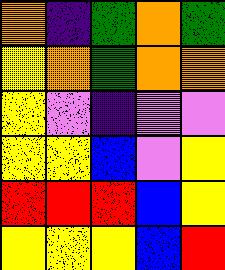[["orange", "indigo", "green", "orange", "green"], ["yellow", "orange", "green", "orange", "orange"], ["yellow", "violet", "indigo", "violet", "violet"], ["yellow", "yellow", "blue", "violet", "yellow"], ["red", "red", "red", "blue", "yellow"], ["yellow", "yellow", "yellow", "blue", "red"]]